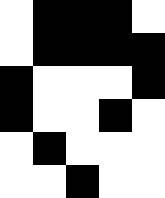[["white", "black", "black", "black", "white"], ["white", "black", "black", "black", "black"], ["black", "white", "white", "white", "black"], ["black", "white", "white", "black", "white"], ["white", "black", "white", "white", "white"], ["white", "white", "black", "white", "white"]]